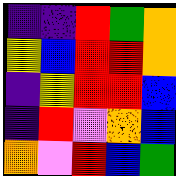[["indigo", "indigo", "red", "green", "orange"], ["yellow", "blue", "red", "red", "orange"], ["indigo", "yellow", "red", "red", "blue"], ["indigo", "red", "violet", "orange", "blue"], ["orange", "violet", "red", "blue", "green"]]